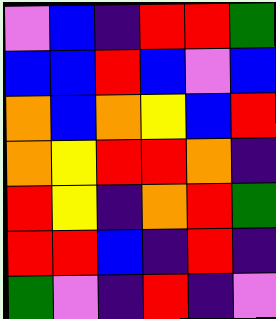[["violet", "blue", "indigo", "red", "red", "green"], ["blue", "blue", "red", "blue", "violet", "blue"], ["orange", "blue", "orange", "yellow", "blue", "red"], ["orange", "yellow", "red", "red", "orange", "indigo"], ["red", "yellow", "indigo", "orange", "red", "green"], ["red", "red", "blue", "indigo", "red", "indigo"], ["green", "violet", "indigo", "red", "indigo", "violet"]]